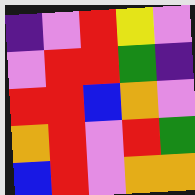[["indigo", "violet", "red", "yellow", "violet"], ["violet", "red", "red", "green", "indigo"], ["red", "red", "blue", "orange", "violet"], ["orange", "red", "violet", "red", "green"], ["blue", "red", "violet", "orange", "orange"]]